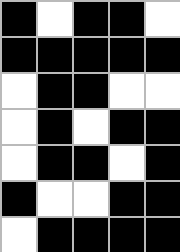[["black", "white", "black", "black", "white"], ["black", "black", "black", "black", "black"], ["white", "black", "black", "white", "white"], ["white", "black", "white", "black", "black"], ["white", "black", "black", "white", "black"], ["black", "white", "white", "black", "black"], ["white", "black", "black", "black", "black"]]